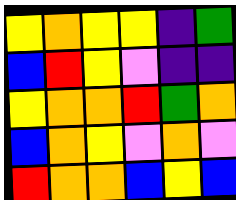[["yellow", "orange", "yellow", "yellow", "indigo", "green"], ["blue", "red", "yellow", "violet", "indigo", "indigo"], ["yellow", "orange", "orange", "red", "green", "orange"], ["blue", "orange", "yellow", "violet", "orange", "violet"], ["red", "orange", "orange", "blue", "yellow", "blue"]]